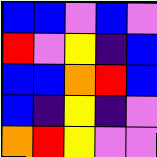[["blue", "blue", "violet", "blue", "violet"], ["red", "violet", "yellow", "indigo", "blue"], ["blue", "blue", "orange", "red", "blue"], ["blue", "indigo", "yellow", "indigo", "violet"], ["orange", "red", "yellow", "violet", "violet"]]